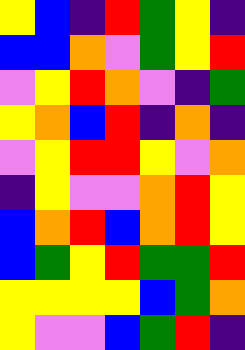[["yellow", "blue", "indigo", "red", "green", "yellow", "indigo"], ["blue", "blue", "orange", "violet", "green", "yellow", "red"], ["violet", "yellow", "red", "orange", "violet", "indigo", "green"], ["yellow", "orange", "blue", "red", "indigo", "orange", "indigo"], ["violet", "yellow", "red", "red", "yellow", "violet", "orange"], ["indigo", "yellow", "violet", "violet", "orange", "red", "yellow"], ["blue", "orange", "red", "blue", "orange", "red", "yellow"], ["blue", "green", "yellow", "red", "green", "green", "red"], ["yellow", "yellow", "yellow", "yellow", "blue", "green", "orange"], ["yellow", "violet", "violet", "blue", "green", "red", "indigo"]]